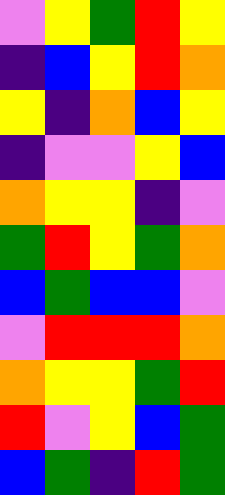[["violet", "yellow", "green", "red", "yellow"], ["indigo", "blue", "yellow", "red", "orange"], ["yellow", "indigo", "orange", "blue", "yellow"], ["indigo", "violet", "violet", "yellow", "blue"], ["orange", "yellow", "yellow", "indigo", "violet"], ["green", "red", "yellow", "green", "orange"], ["blue", "green", "blue", "blue", "violet"], ["violet", "red", "red", "red", "orange"], ["orange", "yellow", "yellow", "green", "red"], ["red", "violet", "yellow", "blue", "green"], ["blue", "green", "indigo", "red", "green"]]